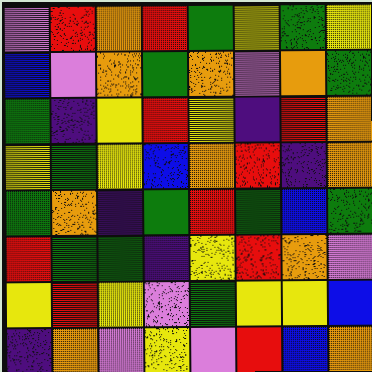[["violet", "red", "orange", "red", "green", "yellow", "green", "yellow"], ["blue", "violet", "orange", "green", "orange", "violet", "orange", "green"], ["green", "indigo", "yellow", "red", "yellow", "indigo", "red", "orange"], ["yellow", "green", "yellow", "blue", "orange", "red", "indigo", "orange"], ["green", "orange", "indigo", "green", "red", "green", "blue", "green"], ["red", "green", "green", "indigo", "yellow", "red", "orange", "violet"], ["yellow", "red", "yellow", "violet", "green", "yellow", "yellow", "blue"], ["indigo", "orange", "violet", "yellow", "violet", "red", "blue", "orange"]]